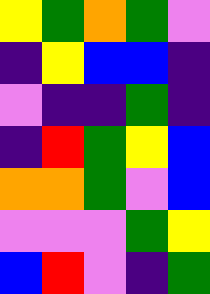[["yellow", "green", "orange", "green", "violet"], ["indigo", "yellow", "blue", "blue", "indigo"], ["violet", "indigo", "indigo", "green", "indigo"], ["indigo", "red", "green", "yellow", "blue"], ["orange", "orange", "green", "violet", "blue"], ["violet", "violet", "violet", "green", "yellow"], ["blue", "red", "violet", "indigo", "green"]]